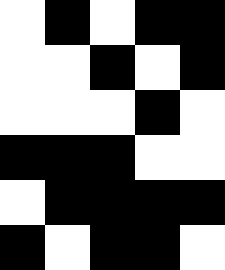[["white", "black", "white", "black", "black"], ["white", "white", "black", "white", "black"], ["white", "white", "white", "black", "white"], ["black", "black", "black", "white", "white"], ["white", "black", "black", "black", "black"], ["black", "white", "black", "black", "white"]]